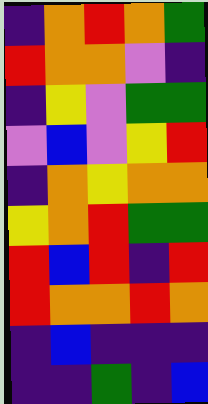[["indigo", "orange", "red", "orange", "green"], ["red", "orange", "orange", "violet", "indigo"], ["indigo", "yellow", "violet", "green", "green"], ["violet", "blue", "violet", "yellow", "red"], ["indigo", "orange", "yellow", "orange", "orange"], ["yellow", "orange", "red", "green", "green"], ["red", "blue", "red", "indigo", "red"], ["red", "orange", "orange", "red", "orange"], ["indigo", "blue", "indigo", "indigo", "indigo"], ["indigo", "indigo", "green", "indigo", "blue"]]